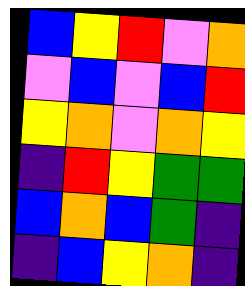[["blue", "yellow", "red", "violet", "orange"], ["violet", "blue", "violet", "blue", "red"], ["yellow", "orange", "violet", "orange", "yellow"], ["indigo", "red", "yellow", "green", "green"], ["blue", "orange", "blue", "green", "indigo"], ["indigo", "blue", "yellow", "orange", "indigo"]]